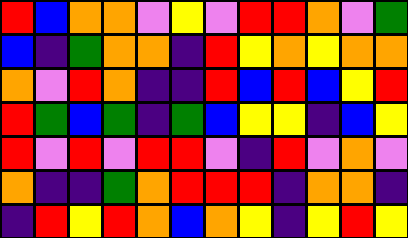[["red", "blue", "orange", "orange", "violet", "yellow", "violet", "red", "red", "orange", "violet", "green"], ["blue", "indigo", "green", "orange", "orange", "indigo", "red", "yellow", "orange", "yellow", "orange", "orange"], ["orange", "violet", "red", "orange", "indigo", "indigo", "red", "blue", "red", "blue", "yellow", "red"], ["red", "green", "blue", "green", "indigo", "green", "blue", "yellow", "yellow", "indigo", "blue", "yellow"], ["red", "violet", "red", "violet", "red", "red", "violet", "indigo", "red", "violet", "orange", "violet"], ["orange", "indigo", "indigo", "green", "orange", "red", "red", "red", "indigo", "orange", "orange", "indigo"], ["indigo", "red", "yellow", "red", "orange", "blue", "orange", "yellow", "indigo", "yellow", "red", "yellow"]]